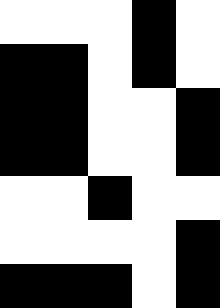[["white", "white", "white", "black", "white"], ["black", "black", "white", "black", "white"], ["black", "black", "white", "white", "black"], ["black", "black", "white", "white", "black"], ["white", "white", "black", "white", "white"], ["white", "white", "white", "white", "black"], ["black", "black", "black", "white", "black"]]